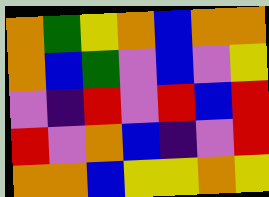[["orange", "green", "yellow", "orange", "blue", "orange", "orange"], ["orange", "blue", "green", "violet", "blue", "violet", "yellow"], ["violet", "indigo", "red", "violet", "red", "blue", "red"], ["red", "violet", "orange", "blue", "indigo", "violet", "red"], ["orange", "orange", "blue", "yellow", "yellow", "orange", "yellow"]]